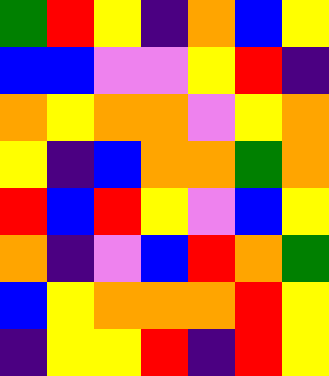[["green", "red", "yellow", "indigo", "orange", "blue", "yellow"], ["blue", "blue", "violet", "violet", "yellow", "red", "indigo"], ["orange", "yellow", "orange", "orange", "violet", "yellow", "orange"], ["yellow", "indigo", "blue", "orange", "orange", "green", "orange"], ["red", "blue", "red", "yellow", "violet", "blue", "yellow"], ["orange", "indigo", "violet", "blue", "red", "orange", "green"], ["blue", "yellow", "orange", "orange", "orange", "red", "yellow"], ["indigo", "yellow", "yellow", "red", "indigo", "red", "yellow"]]